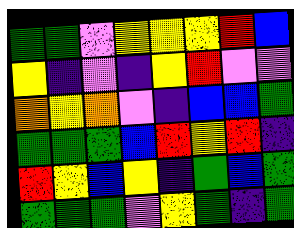[["green", "green", "violet", "yellow", "yellow", "yellow", "red", "blue"], ["yellow", "indigo", "violet", "indigo", "yellow", "red", "violet", "violet"], ["orange", "yellow", "orange", "violet", "indigo", "blue", "blue", "green"], ["green", "green", "green", "blue", "red", "yellow", "red", "indigo"], ["red", "yellow", "blue", "yellow", "indigo", "green", "blue", "green"], ["green", "green", "green", "violet", "yellow", "green", "indigo", "green"]]